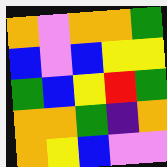[["orange", "violet", "orange", "orange", "green"], ["blue", "violet", "blue", "yellow", "yellow"], ["green", "blue", "yellow", "red", "green"], ["orange", "orange", "green", "indigo", "orange"], ["orange", "yellow", "blue", "violet", "violet"]]